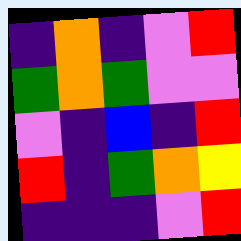[["indigo", "orange", "indigo", "violet", "red"], ["green", "orange", "green", "violet", "violet"], ["violet", "indigo", "blue", "indigo", "red"], ["red", "indigo", "green", "orange", "yellow"], ["indigo", "indigo", "indigo", "violet", "red"]]